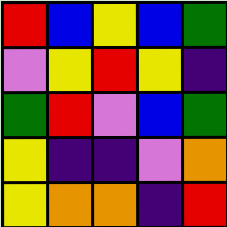[["red", "blue", "yellow", "blue", "green"], ["violet", "yellow", "red", "yellow", "indigo"], ["green", "red", "violet", "blue", "green"], ["yellow", "indigo", "indigo", "violet", "orange"], ["yellow", "orange", "orange", "indigo", "red"]]